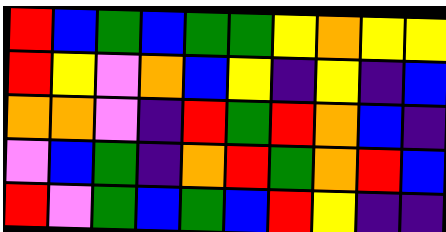[["red", "blue", "green", "blue", "green", "green", "yellow", "orange", "yellow", "yellow"], ["red", "yellow", "violet", "orange", "blue", "yellow", "indigo", "yellow", "indigo", "blue"], ["orange", "orange", "violet", "indigo", "red", "green", "red", "orange", "blue", "indigo"], ["violet", "blue", "green", "indigo", "orange", "red", "green", "orange", "red", "blue"], ["red", "violet", "green", "blue", "green", "blue", "red", "yellow", "indigo", "indigo"]]